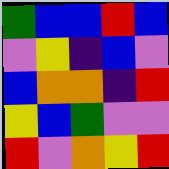[["green", "blue", "blue", "red", "blue"], ["violet", "yellow", "indigo", "blue", "violet"], ["blue", "orange", "orange", "indigo", "red"], ["yellow", "blue", "green", "violet", "violet"], ["red", "violet", "orange", "yellow", "red"]]